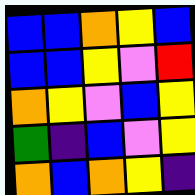[["blue", "blue", "orange", "yellow", "blue"], ["blue", "blue", "yellow", "violet", "red"], ["orange", "yellow", "violet", "blue", "yellow"], ["green", "indigo", "blue", "violet", "yellow"], ["orange", "blue", "orange", "yellow", "indigo"]]